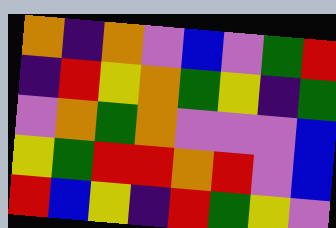[["orange", "indigo", "orange", "violet", "blue", "violet", "green", "red"], ["indigo", "red", "yellow", "orange", "green", "yellow", "indigo", "green"], ["violet", "orange", "green", "orange", "violet", "violet", "violet", "blue"], ["yellow", "green", "red", "red", "orange", "red", "violet", "blue"], ["red", "blue", "yellow", "indigo", "red", "green", "yellow", "violet"]]